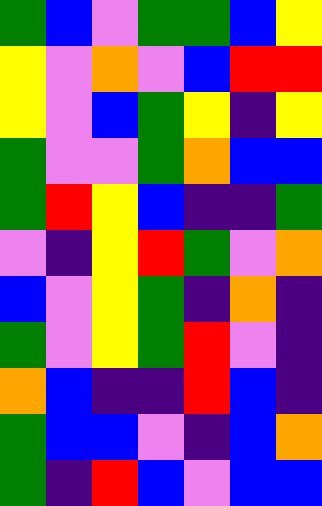[["green", "blue", "violet", "green", "green", "blue", "yellow"], ["yellow", "violet", "orange", "violet", "blue", "red", "red"], ["yellow", "violet", "blue", "green", "yellow", "indigo", "yellow"], ["green", "violet", "violet", "green", "orange", "blue", "blue"], ["green", "red", "yellow", "blue", "indigo", "indigo", "green"], ["violet", "indigo", "yellow", "red", "green", "violet", "orange"], ["blue", "violet", "yellow", "green", "indigo", "orange", "indigo"], ["green", "violet", "yellow", "green", "red", "violet", "indigo"], ["orange", "blue", "indigo", "indigo", "red", "blue", "indigo"], ["green", "blue", "blue", "violet", "indigo", "blue", "orange"], ["green", "indigo", "red", "blue", "violet", "blue", "blue"]]